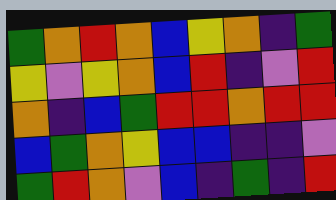[["green", "orange", "red", "orange", "blue", "yellow", "orange", "indigo", "green"], ["yellow", "violet", "yellow", "orange", "blue", "red", "indigo", "violet", "red"], ["orange", "indigo", "blue", "green", "red", "red", "orange", "red", "red"], ["blue", "green", "orange", "yellow", "blue", "blue", "indigo", "indigo", "violet"], ["green", "red", "orange", "violet", "blue", "indigo", "green", "indigo", "red"]]